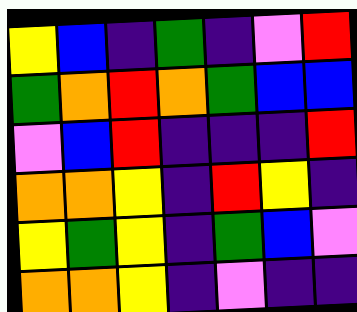[["yellow", "blue", "indigo", "green", "indigo", "violet", "red"], ["green", "orange", "red", "orange", "green", "blue", "blue"], ["violet", "blue", "red", "indigo", "indigo", "indigo", "red"], ["orange", "orange", "yellow", "indigo", "red", "yellow", "indigo"], ["yellow", "green", "yellow", "indigo", "green", "blue", "violet"], ["orange", "orange", "yellow", "indigo", "violet", "indigo", "indigo"]]